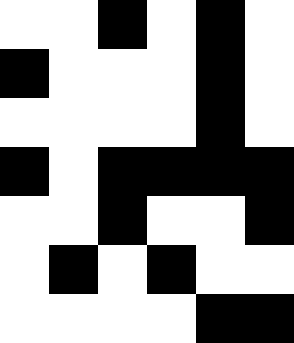[["white", "white", "black", "white", "black", "white"], ["black", "white", "white", "white", "black", "white"], ["white", "white", "white", "white", "black", "white"], ["black", "white", "black", "black", "black", "black"], ["white", "white", "black", "white", "white", "black"], ["white", "black", "white", "black", "white", "white"], ["white", "white", "white", "white", "black", "black"]]